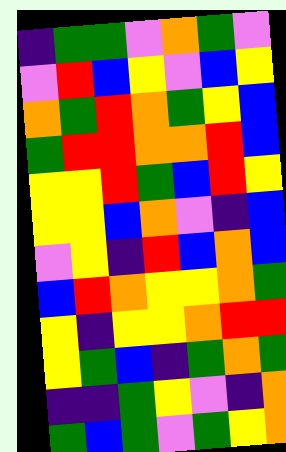[["indigo", "green", "green", "violet", "orange", "green", "violet"], ["violet", "red", "blue", "yellow", "violet", "blue", "yellow"], ["orange", "green", "red", "orange", "green", "yellow", "blue"], ["green", "red", "red", "orange", "orange", "red", "blue"], ["yellow", "yellow", "red", "green", "blue", "red", "yellow"], ["yellow", "yellow", "blue", "orange", "violet", "indigo", "blue"], ["violet", "yellow", "indigo", "red", "blue", "orange", "blue"], ["blue", "red", "orange", "yellow", "yellow", "orange", "green"], ["yellow", "indigo", "yellow", "yellow", "orange", "red", "red"], ["yellow", "green", "blue", "indigo", "green", "orange", "green"], ["indigo", "indigo", "green", "yellow", "violet", "indigo", "orange"], ["green", "blue", "green", "violet", "green", "yellow", "orange"]]